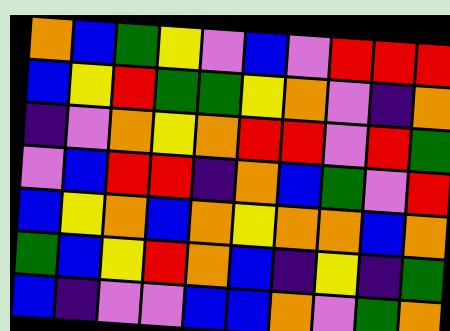[["orange", "blue", "green", "yellow", "violet", "blue", "violet", "red", "red", "red"], ["blue", "yellow", "red", "green", "green", "yellow", "orange", "violet", "indigo", "orange"], ["indigo", "violet", "orange", "yellow", "orange", "red", "red", "violet", "red", "green"], ["violet", "blue", "red", "red", "indigo", "orange", "blue", "green", "violet", "red"], ["blue", "yellow", "orange", "blue", "orange", "yellow", "orange", "orange", "blue", "orange"], ["green", "blue", "yellow", "red", "orange", "blue", "indigo", "yellow", "indigo", "green"], ["blue", "indigo", "violet", "violet", "blue", "blue", "orange", "violet", "green", "orange"]]